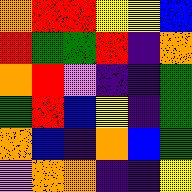[["orange", "red", "red", "yellow", "yellow", "blue"], ["red", "green", "green", "red", "indigo", "orange"], ["orange", "red", "violet", "indigo", "indigo", "green"], ["green", "red", "blue", "yellow", "indigo", "green"], ["orange", "blue", "indigo", "orange", "blue", "green"], ["violet", "orange", "orange", "indigo", "indigo", "yellow"]]